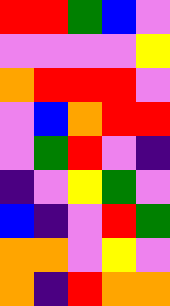[["red", "red", "green", "blue", "violet"], ["violet", "violet", "violet", "violet", "yellow"], ["orange", "red", "red", "red", "violet"], ["violet", "blue", "orange", "red", "red"], ["violet", "green", "red", "violet", "indigo"], ["indigo", "violet", "yellow", "green", "violet"], ["blue", "indigo", "violet", "red", "green"], ["orange", "orange", "violet", "yellow", "violet"], ["orange", "indigo", "red", "orange", "orange"]]